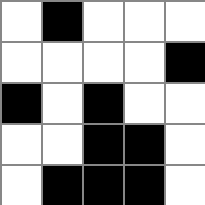[["white", "black", "white", "white", "white"], ["white", "white", "white", "white", "black"], ["black", "white", "black", "white", "white"], ["white", "white", "black", "black", "white"], ["white", "black", "black", "black", "white"]]